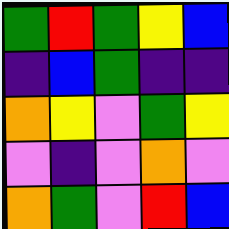[["green", "red", "green", "yellow", "blue"], ["indigo", "blue", "green", "indigo", "indigo"], ["orange", "yellow", "violet", "green", "yellow"], ["violet", "indigo", "violet", "orange", "violet"], ["orange", "green", "violet", "red", "blue"]]